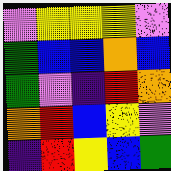[["violet", "yellow", "yellow", "yellow", "violet"], ["green", "blue", "blue", "orange", "blue"], ["green", "violet", "indigo", "red", "orange"], ["orange", "red", "blue", "yellow", "violet"], ["indigo", "red", "yellow", "blue", "green"]]